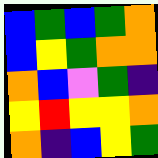[["blue", "green", "blue", "green", "orange"], ["blue", "yellow", "green", "orange", "orange"], ["orange", "blue", "violet", "green", "indigo"], ["yellow", "red", "yellow", "yellow", "orange"], ["orange", "indigo", "blue", "yellow", "green"]]